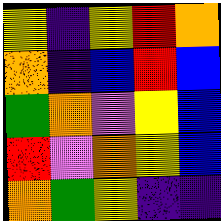[["yellow", "indigo", "yellow", "red", "orange"], ["orange", "indigo", "blue", "red", "blue"], ["green", "orange", "violet", "yellow", "blue"], ["red", "violet", "orange", "yellow", "blue"], ["orange", "green", "yellow", "indigo", "indigo"]]